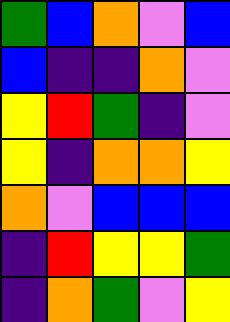[["green", "blue", "orange", "violet", "blue"], ["blue", "indigo", "indigo", "orange", "violet"], ["yellow", "red", "green", "indigo", "violet"], ["yellow", "indigo", "orange", "orange", "yellow"], ["orange", "violet", "blue", "blue", "blue"], ["indigo", "red", "yellow", "yellow", "green"], ["indigo", "orange", "green", "violet", "yellow"]]